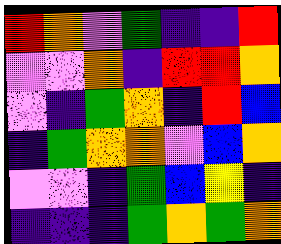[["red", "orange", "violet", "green", "indigo", "indigo", "red"], ["violet", "violet", "orange", "indigo", "red", "red", "orange"], ["violet", "indigo", "green", "orange", "indigo", "red", "blue"], ["indigo", "green", "orange", "orange", "violet", "blue", "orange"], ["violet", "violet", "indigo", "green", "blue", "yellow", "indigo"], ["indigo", "indigo", "indigo", "green", "orange", "green", "orange"]]